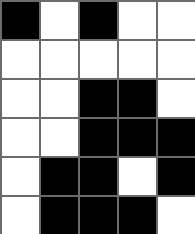[["black", "white", "black", "white", "white"], ["white", "white", "white", "white", "white"], ["white", "white", "black", "black", "white"], ["white", "white", "black", "black", "black"], ["white", "black", "black", "white", "black"], ["white", "black", "black", "black", "white"]]